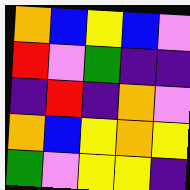[["orange", "blue", "yellow", "blue", "violet"], ["red", "violet", "green", "indigo", "indigo"], ["indigo", "red", "indigo", "orange", "violet"], ["orange", "blue", "yellow", "orange", "yellow"], ["green", "violet", "yellow", "yellow", "indigo"]]